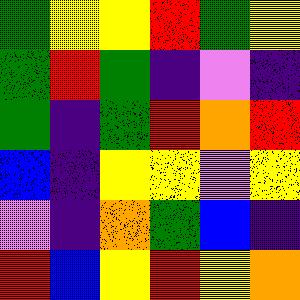[["green", "yellow", "yellow", "red", "green", "yellow"], ["green", "red", "green", "indigo", "violet", "indigo"], ["green", "indigo", "green", "red", "orange", "red"], ["blue", "indigo", "yellow", "yellow", "violet", "yellow"], ["violet", "indigo", "orange", "green", "blue", "indigo"], ["red", "blue", "yellow", "red", "yellow", "orange"]]